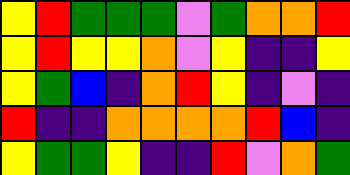[["yellow", "red", "green", "green", "green", "violet", "green", "orange", "orange", "red"], ["yellow", "red", "yellow", "yellow", "orange", "violet", "yellow", "indigo", "indigo", "yellow"], ["yellow", "green", "blue", "indigo", "orange", "red", "yellow", "indigo", "violet", "indigo"], ["red", "indigo", "indigo", "orange", "orange", "orange", "orange", "red", "blue", "indigo"], ["yellow", "green", "green", "yellow", "indigo", "indigo", "red", "violet", "orange", "green"]]